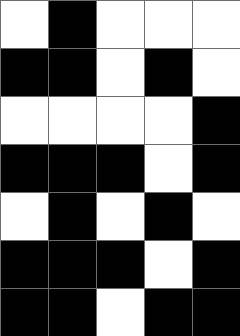[["white", "black", "white", "white", "white"], ["black", "black", "white", "black", "white"], ["white", "white", "white", "white", "black"], ["black", "black", "black", "white", "black"], ["white", "black", "white", "black", "white"], ["black", "black", "black", "white", "black"], ["black", "black", "white", "black", "black"]]